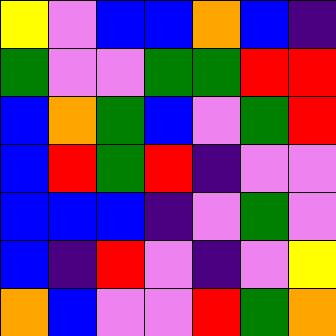[["yellow", "violet", "blue", "blue", "orange", "blue", "indigo"], ["green", "violet", "violet", "green", "green", "red", "red"], ["blue", "orange", "green", "blue", "violet", "green", "red"], ["blue", "red", "green", "red", "indigo", "violet", "violet"], ["blue", "blue", "blue", "indigo", "violet", "green", "violet"], ["blue", "indigo", "red", "violet", "indigo", "violet", "yellow"], ["orange", "blue", "violet", "violet", "red", "green", "orange"]]